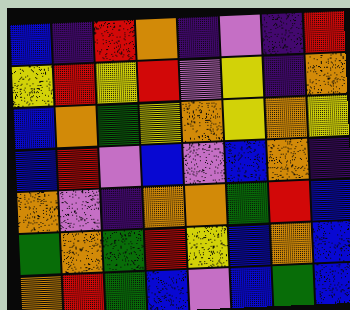[["blue", "indigo", "red", "orange", "indigo", "violet", "indigo", "red"], ["yellow", "red", "yellow", "red", "violet", "yellow", "indigo", "orange"], ["blue", "orange", "green", "yellow", "orange", "yellow", "orange", "yellow"], ["blue", "red", "violet", "blue", "violet", "blue", "orange", "indigo"], ["orange", "violet", "indigo", "orange", "orange", "green", "red", "blue"], ["green", "orange", "green", "red", "yellow", "blue", "orange", "blue"], ["orange", "red", "green", "blue", "violet", "blue", "green", "blue"]]